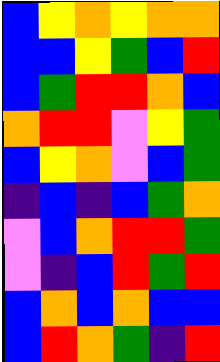[["blue", "yellow", "orange", "yellow", "orange", "orange"], ["blue", "blue", "yellow", "green", "blue", "red"], ["blue", "green", "red", "red", "orange", "blue"], ["orange", "red", "red", "violet", "yellow", "green"], ["blue", "yellow", "orange", "violet", "blue", "green"], ["indigo", "blue", "indigo", "blue", "green", "orange"], ["violet", "blue", "orange", "red", "red", "green"], ["violet", "indigo", "blue", "red", "green", "red"], ["blue", "orange", "blue", "orange", "blue", "blue"], ["blue", "red", "orange", "green", "indigo", "red"]]